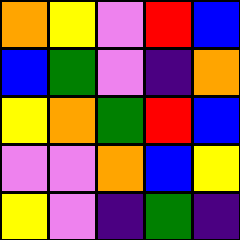[["orange", "yellow", "violet", "red", "blue"], ["blue", "green", "violet", "indigo", "orange"], ["yellow", "orange", "green", "red", "blue"], ["violet", "violet", "orange", "blue", "yellow"], ["yellow", "violet", "indigo", "green", "indigo"]]